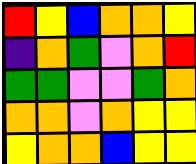[["red", "yellow", "blue", "orange", "orange", "yellow"], ["indigo", "orange", "green", "violet", "orange", "red"], ["green", "green", "violet", "violet", "green", "orange"], ["orange", "orange", "violet", "orange", "yellow", "yellow"], ["yellow", "orange", "orange", "blue", "yellow", "yellow"]]